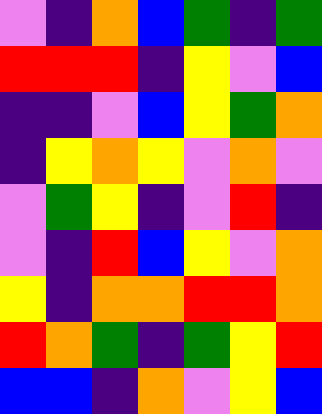[["violet", "indigo", "orange", "blue", "green", "indigo", "green"], ["red", "red", "red", "indigo", "yellow", "violet", "blue"], ["indigo", "indigo", "violet", "blue", "yellow", "green", "orange"], ["indigo", "yellow", "orange", "yellow", "violet", "orange", "violet"], ["violet", "green", "yellow", "indigo", "violet", "red", "indigo"], ["violet", "indigo", "red", "blue", "yellow", "violet", "orange"], ["yellow", "indigo", "orange", "orange", "red", "red", "orange"], ["red", "orange", "green", "indigo", "green", "yellow", "red"], ["blue", "blue", "indigo", "orange", "violet", "yellow", "blue"]]